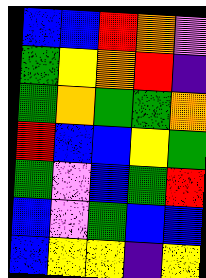[["blue", "blue", "red", "orange", "violet"], ["green", "yellow", "orange", "red", "indigo"], ["green", "orange", "green", "green", "orange"], ["red", "blue", "blue", "yellow", "green"], ["green", "violet", "blue", "green", "red"], ["blue", "violet", "green", "blue", "blue"], ["blue", "yellow", "yellow", "indigo", "yellow"]]